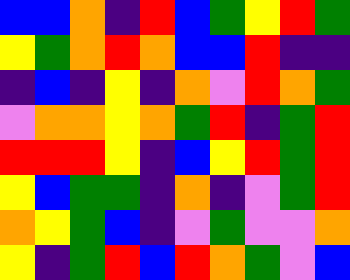[["blue", "blue", "orange", "indigo", "red", "blue", "green", "yellow", "red", "green"], ["yellow", "green", "orange", "red", "orange", "blue", "blue", "red", "indigo", "indigo"], ["indigo", "blue", "indigo", "yellow", "indigo", "orange", "violet", "red", "orange", "green"], ["violet", "orange", "orange", "yellow", "orange", "green", "red", "indigo", "green", "red"], ["red", "red", "red", "yellow", "indigo", "blue", "yellow", "red", "green", "red"], ["yellow", "blue", "green", "green", "indigo", "orange", "indigo", "violet", "green", "red"], ["orange", "yellow", "green", "blue", "indigo", "violet", "green", "violet", "violet", "orange"], ["yellow", "indigo", "green", "red", "blue", "red", "orange", "green", "violet", "blue"]]